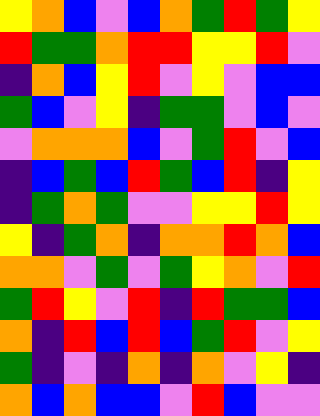[["yellow", "orange", "blue", "violet", "blue", "orange", "green", "red", "green", "yellow"], ["red", "green", "green", "orange", "red", "red", "yellow", "yellow", "red", "violet"], ["indigo", "orange", "blue", "yellow", "red", "violet", "yellow", "violet", "blue", "blue"], ["green", "blue", "violet", "yellow", "indigo", "green", "green", "violet", "blue", "violet"], ["violet", "orange", "orange", "orange", "blue", "violet", "green", "red", "violet", "blue"], ["indigo", "blue", "green", "blue", "red", "green", "blue", "red", "indigo", "yellow"], ["indigo", "green", "orange", "green", "violet", "violet", "yellow", "yellow", "red", "yellow"], ["yellow", "indigo", "green", "orange", "indigo", "orange", "orange", "red", "orange", "blue"], ["orange", "orange", "violet", "green", "violet", "green", "yellow", "orange", "violet", "red"], ["green", "red", "yellow", "violet", "red", "indigo", "red", "green", "green", "blue"], ["orange", "indigo", "red", "blue", "red", "blue", "green", "red", "violet", "yellow"], ["green", "indigo", "violet", "indigo", "orange", "indigo", "orange", "violet", "yellow", "indigo"], ["orange", "blue", "orange", "blue", "blue", "violet", "red", "blue", "violet", "violet"]]